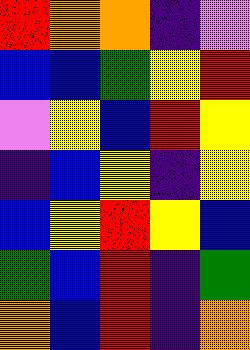[["red", "orange", "orange", "indigo", "violet"], ["blue", "blue", "green", "yellow", "red"], ["violet", "yellow", "blue", "red", "yellow"], ["indigo", "blue", "yellow", "indigo", "yellow"], ["blue", "yellow", "red", "yellow", "blue"], ["green", "blue", "red", "indigo", "green"], ["orange", "blue", "red", "indigo", "orange"]]